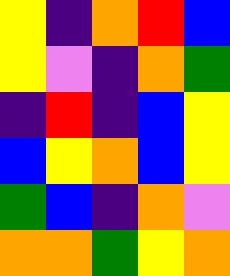[["yellow", "indigo", "orange", "red", "blue"], ["yellow", "violet", "indigo", "orange", "green"], ["indigo", "red", "indigo", "blue", "yellow"], ["blue", "yellow", "orange", "blue", "yellow"], ["green", "blue", "indigo", "orange", "violet"], ["orange", "orange", "green", "yellow", "orange"]]